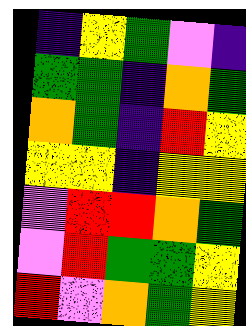[["indigo", "yellow", "green", "violet", "indigo"], ["green", "green", "indigo", "orange", "green"], ["orange", "green", "indigo", "red", "yellow"], ["yellow", "yellow", "indigo", "yellow", "yellow"], ["violet", "red", "red", "orange", "green"], ["violet", "red", "green", "green", "yellow"], ["red", "violet", "orange", "green", "yellow"]]